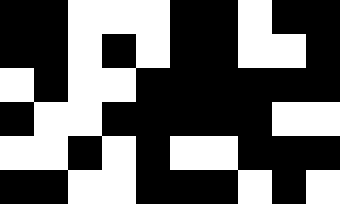[["black", "black", "white", "white", "white", "black", "black", "white", "black", "black"], ["black", "black", "white", "black", "white", "black", "black", "white", "white", "black"], ["white", "black", "white", "white", "black", "black", "black", "black", "black", "black"], ["black", "white", "white", "black", "black", "black", "black", "black", "white", "white"], ["white", "white", "black", "white", "black", "white", "white", "black", "black", "black"], ["black", "black", "white", "white", "black", "black", "black", "white", "black", "white"]]